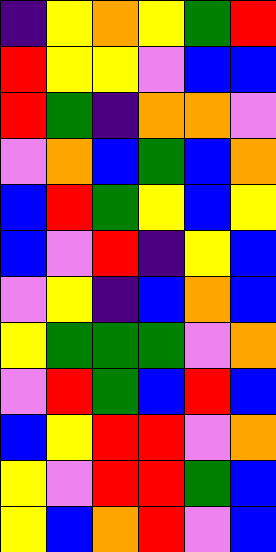[["indigo", "yellow", "orange", "yellow", "green", "red"], ["red", "yellow", "yellow", "violet", "blue", "blue"], ["red", "green", "indigo", "orange", "orange", "violet"], ["violet", "orange", "blue", "green", "blue", "orange"], ["blue", "red", "green", "yellow", "blue", "yellow"], ["blue", "violet", "red", "indigo", "yellow", "blue"], ["violet", "yellow", "indigo", "blue", "orange", "blue"], ["yellow", "green", "green", "green", "violet", "orange"], ["violet", "red", "green", "blue", "red", "blue"], ["blue", "yellow", "red", "red", "violet", "orange"], ["yellow", "violet", "red", "red", "green", "blue"], ["yellow", "blue", "orange", "red", "violet", "blue"]]